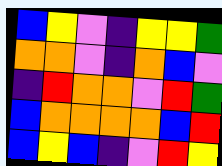[["blue", "yellow", "violet", "indigo", "yellow", "yellow", "green"], ["orange", "orange", "violet", "indigo", "orange", "blue", "violet"], ["indigo", "red", "orange", "orange", "violet", "red", "green"], ["blue", "orange", "orange", "orange", "orange", "blue", "red"], ["blue", "yellow", "blue", "indigo", "violet", "red", "yellow"]]